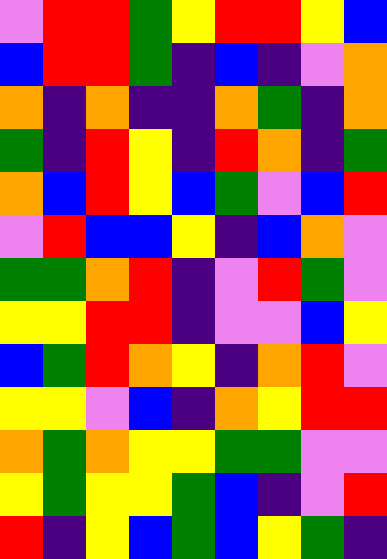[["violet", "red", "red", "green", "yellow", "red", "red", "yellow", "blue"], ["blue", "red", "red", "green", "indigo", "blue", "indigo", "violet", "orange"], ["orange", "indigo", "orange", "indigo", "indigo", "orange", "green", "indigo", "orange"], ["green", "indigo", "red", "yellow", "indigo", "red", "orange", "indigo", "green"], ["orange", "blue", "red", "yellow", "blue", "green", "violet", "blue", "red"], ["violet", "red", "blue", "blue", "yellow", "indigo", "blue", "orange", "violet"], ["green", "green", "orange", "red", "indigo", "violet", "red", "green", "violet"], ["yellow", "yellow", "red", "red", "indigo", "violet", "violet", "blue", "yellow"], ["blue", "green", "red", "orange", "yellow", "indigo", "orange", "red", "violet"], ["yellow", "yellow", "violet", "blue", "indigo", "orange", "yellow", "red", "red"], ["orange", "green", "orange", "yellow", "yellow", "green", "green", "violet", "violet"], ["yellow", "green", "yellow", "yellow", "green", "blue", "indigo", "violet", "red"], ["red", "indigo", "yellow", "blue", "green", "blue", "yellow", "green", "indigo"]]